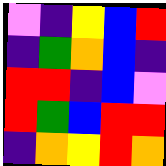[["violet", "indigo", "yellow", "blue", "red"], ["indigo", "green", "orange", "blue", "indigo"], ["red", "red", "indigo", "blue", "violet"], ["red", "green", "blue", "red", "red"], ["indigo", "orange", "yellow", "red", "orange"]]